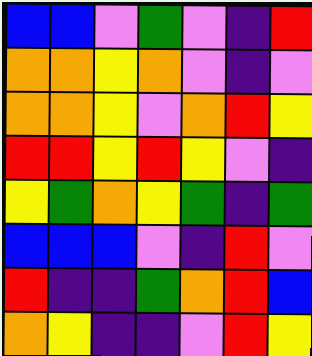[["blue", "blue", "violet", "green", "violet", "indigo", "red"], ["orange", "orange", "yellow", "orange", "violet", "indigo", "violet"], ["orange", "orange", "yellow", "violet", "orange", "red", "yellow"], ["red", "red", "yellow", "red", "yellow", "violet", "indigo"], ["yellow", "green", "orange", "yellow", "green", "indigo", "green"], ["blue", "blue", "blue", "violet", "indigo", "red", "violet"], ["red", "indigo", "indigo", "green", "orange", "red", "blue"], ["orange", "yellow", "indigo", "indigo", "violet", "red", "yellow"]]